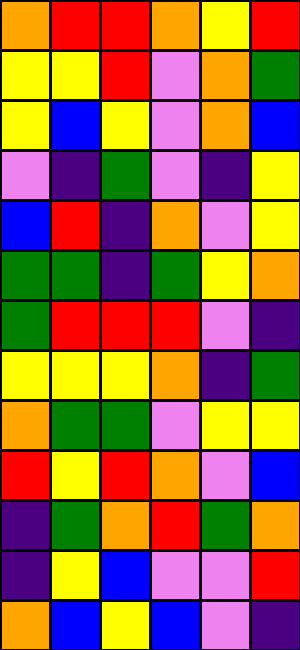[["orange", "red", "red", "orange", "yellow", "red"], ["yellow", "yellow", "red", "violet", "orange", "green"], ["yellow", "blue", "yellow", "violet", "orange", "blue"], ["violet", "indigo", "green", "violet", "indigo", "yellow"], ["blue", "red", "indigo", "orange", "violet", "yellow"], ["green", "green", "indigo", "green", "yellow", "orange"], ["green", "red", "red", "red", "violet", "indigo"], ["yellow", "yellow", "yellow", "orange", "indigo", "green"], ["orange", "green", "green", "violet", "yellow", "yellow"], ["red", "yellow", "red", "orange", "violet", "blue"], ["indigo", "green", "orange", "red", "green", "orange"], ["indigo", "yellow", "blue", "violet", "violet", "red"], ["orange", "blue", "yellow", "blue", "violet", "indigo"]]